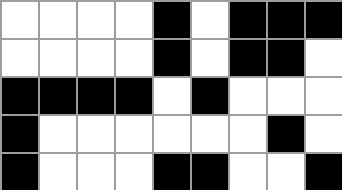[["white", "white", "white", "white", "black", "white", "black", "black", "black"], ["white", "white", "white", "white", "black", "white", "black", "black", "white"], ["black", "black", "black", "black", "white", "black", "white", "white", "white"], ["black", "white", "white", "white", "white", "white", "white", "black", "white"], ["black", "white", "white", "white", "black", "black", "white", "white", "black"]]